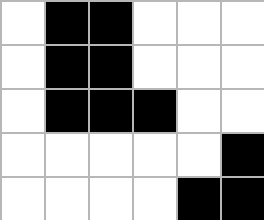[["white", "black", "black", "white", "white", "white"], ["white", "black", "black", "white", "white", "white"], ["white", "black", "black", "black", "white", "white"], ["white", "white", "white", "white", "white", "black"], ["white", "white", "white", "white", "black", "black"]]